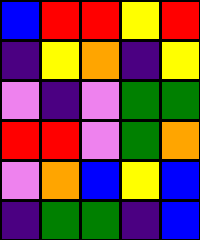[["blue", "red", "red", "yellow", "red"], ["indigo", "yellow", "orange", "indigo", "yellow"], ["violet", "indigo", "violet", "green", "green"], ["red", "red", "violet", "green", "orange"], ["violet", "orange", "blue", "yellow", "blue"], ["indigo", "green", "green", "indigo", "blue"]]